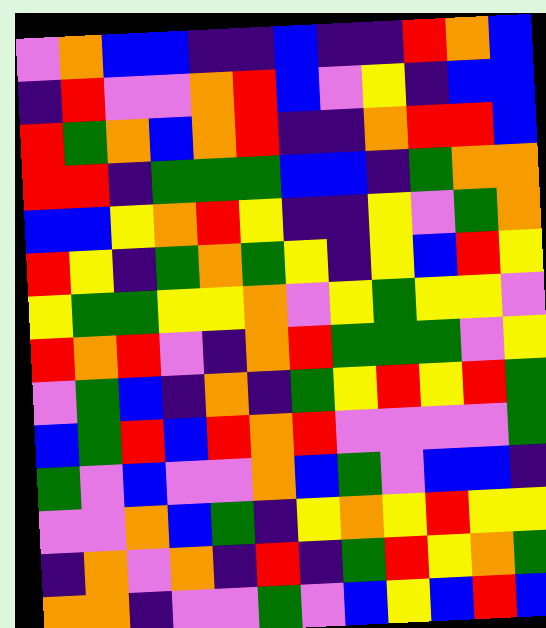[["violet", "orange", "blue", "blue", "indigo", "indigo", "blue", "indigo", "indigo", "red", "orange", "blue"], ["indigo", "red", "violet", "violet", "orange", "red", "blue", "violet", "yellow", "indigo", "blue", "blue"], ["red", "green", "orange", "blue", "orange", "red", "indigo", "indigo", "orange", "red", "red", "blue"], ["red", "red", "indigo", "green", "green", "green", "blue", "blue", "indigo", "green", "orange", "orange"], ["blue", "blue", "yellow", "orange", "red", "yellow", "indigo", "indigo", "yellow", "violet", "green", "orange"], ["red", "yellow", "indigo", "green", "orange", "green", "yellow", "indigo", "yellow", "blue", "red", "yellow"], ["yellow", "green", "green", "yellow", "yellow", "orange", "violet", "yellow", "green", "yellow", "yellow", "violet"], ["red", "orange", "red", "violet", "indigo", "orange", "red", "green", "green", "green", "violet", "yellow"], ["violet", "green", "blue", "indigo", "orange", "indigo", "green", "yellow", "red", "yellow", "red", "green"], ["blue", "green", "red", "blue", "red", "orange", "red", "violet", "violet", "violet", "violet", "green"], ["green", "violet", "blue", "violet", "violet", "orange", "blue", "green", "violet", "blue", "blue", "indigo"], ["violet", "violet", "orange", "blue", "green", "indigo", "yellow", "orange", "yellow", "red", "yellow", "yellow"], ["indigo", "orange", "violet", "orange", "indigo", "red", "indigo", "green", "red", "yellow", "orange", "green"], ["orange", "orange", "indigo", "violet", "violet", "green", "violet", "blue", "yellow", "blue", "red", "blue"]]